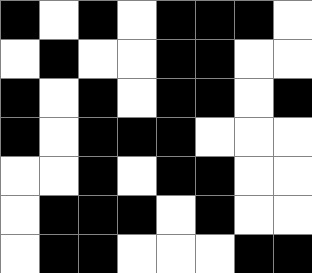[["black", "white", "black", "white", "black", "black", "black", "white"], ["white", "black", "white", "white", "black", "black", "white", "white"], ["black", "white", "black", "white", "black", "black", "white", "black"], ["black", "white", "black", "black", "black", "white", "white", "white"], ["white", "white", "black", "white", "black", "black", "white", "white"], ["white", "black", "black", "black", "white", "black", "white", "white"], ["white", "black", "black", "white", "white", "white", "black", "black"]]